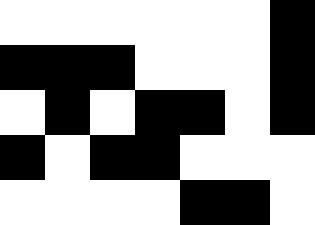[["white", "white", "white", "white", "white", "white", "black"], ["black", "black", "black", "white", "white", "white", "black"], ["white", "black", "white", "black", "black", "white", "black"], ["black", "white", "black", "black", "white", "white", "white"], ["white", "white", "white", "white", "black", "black", "white"]]